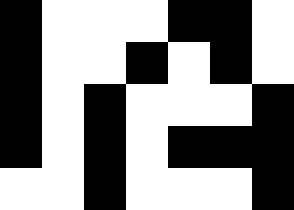[["black", "white", "white", "white", "black", "black", "white"], ["black", "white", "white", "black", "white", "black", "white"], ["black", "white", "black", "white", "white", "white", "black"], ["black", "white", "black", "white", "black", "black", "black"], ["white", "white", "black", "white", "white", "white", "black"]]